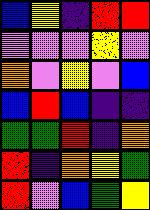[["blue", "yellow", "indigo", "red", "red"], ["violet", "violet", "violet", "yellow", "violet"], ["orange", "violet", "yellow", "violet", "blue"], ["blue", "red", "blue", "indigo", "indigo"], ["green", "green", "red", "indigo", "orange"], ["red", "indigo", "orange", "yellow", "green"], ["red", "violet", "blue", "green", "yellow"]]